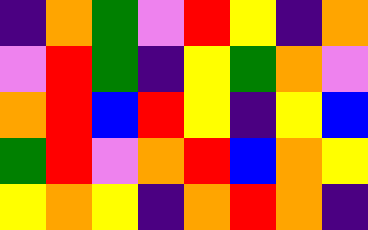[["indigo", "orange", "green", "violet", "red", "yellow", "indigo", "orange"], ["violet", "red", "green", "indigo", "yellow", "green", "orange", "violet"], ["orange", "red", "blue", "red", "yellow", "indigo", "yellow", "blue"], ["green", "red", "violet", "orange", "red", "blue", "orange", "yellow"], ["yellow", "orange", "yellow", "indigo", "orange", "red", "orange", "indigo"]]